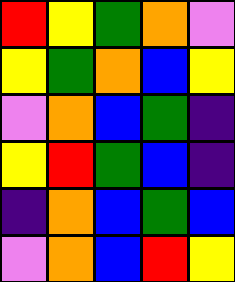[["red", "yellow", "green", "orange", "violet"], ["yellow", "green", "orange", "blue", "yellow"], ["violet", "orange", "blue", "green", "indigo"], ["yellow", "red", "green", "blue", "indigo"], ["indigo", "orange", "blue", "green", "blue"], ["violet", "orange", "blue", "red", "yellow"]]